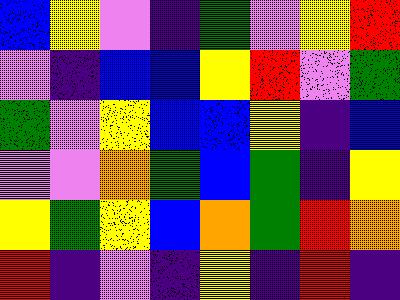[["blue", "yellow", "violet", "indigo", "green", "violet", "yellow", "red"], ["violet", "indigo", "blue", "blue", "yellow", "red", "violet", "green"], ["green", "violet", "yellow", "blue", "blue", "yellow", "indigo", "blue"], ["violet", "violet", "orange", "green", "blue", "green", "indigo", "yellow"], ["yellow", "green", "yellow", "blue", "orange", "green", "red", "orange"], ["red", "indigo", "violet", "indigo", "yellow", "indigo", "red", "indigo"]]